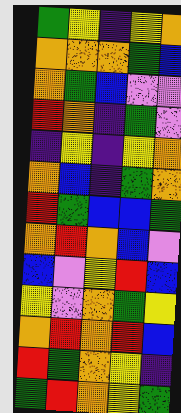[["green", "yellow", "indigo", "yellow", "orange"], ["orange", "orange", "orange", "green", "blue"], ["orange", "green", "blue", "violet", "violet"], ["red", "orange", "indigo", "green", "violet"], ["indigo", "yellow", "indigo", "yellow", "orange"], ["orange", "blue", "indigo", "green", "orange"], ["red", "green", "blue", "blue", "green"], ["orange", "red", "orange", "blue", "violet"], ["blue", "violet", "yellow", "red", "blue"], ["yellow", "violet", "orange", "green", "yellow"], ["orange", "red", "orange", "red", "blue"], ["red", "green", "orange", "yellow", "indigo"], ["green", "red", "orange", "yellow", "green"]]